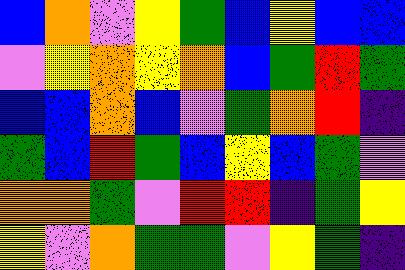[["blue", "orange", "violet", "yellow", "green", "blue", "yellow", "blue", "blue"], ["violet", "yellow", "orange", "yellow", "orange", "blue", "green", "red", "green"], ["blue", "blue", "orange", "blue", "violet", "green", "orange", "red", "indigo"], ["green", "blue", "red", "green", "blue", "yellow", "blue", "green", "violet"], ["orange", "orange", "green", "violet", "red", "red", "indigo", "green", "yellow"], ["yellow", "violet", "orange", "green", "green", "violet", "yellow", "green", "indigo"]]